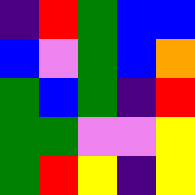[["indigo", "red", "green", "blue", "blue"], ["blue", "violet", "green", "blue", "orange"], ["green", "blue", "green", "indigo", "red"], ["green", "green", "violet", "violet", "yellow"], ["green", "red", "yellow", "indigo", "yellow"]]